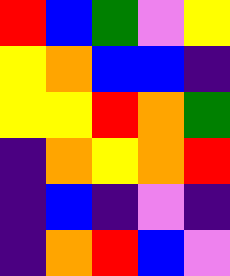[["red", "blue", "green", "violet", "yellow"], ["yellow", "orange", "blue", "blue", "indigo"], ["yellow", "yellow", "red", "orange", "green"], ["indigo", "orange", "yellow", "orange", "red"], ["indigo", "blue", "indigo", "violet", "indigo"], ["indigo", "orange", "red", "blue", "violet"]]